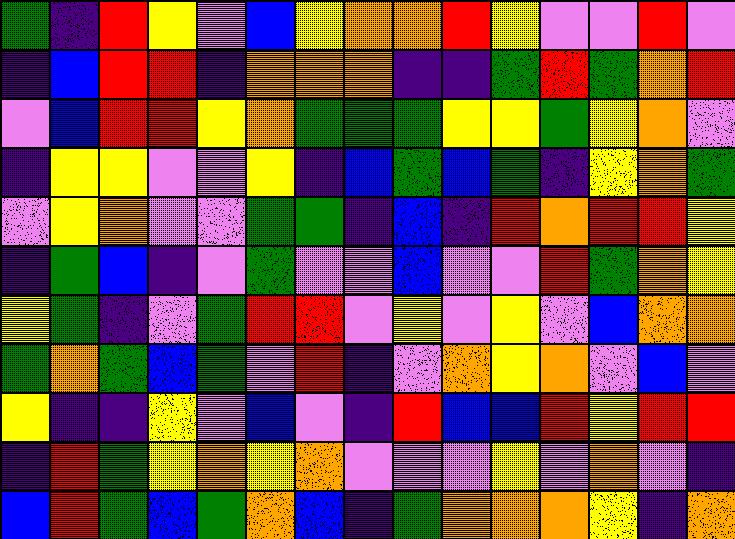[["green", "indigo", "red", "yellow", "violet", "blue", "yellow", "orange", "orange", "red", "yellow", "violet", "violet", "red", "violet"], ["indigo", "blue", "red", "red", "indigo", "orange", "orange", "orange", "indigo", "indigo", "green", "red", "green", "orange", "red"], ["violet", "blue", "red", "red", "yellow", "orange", "green", "green", "green", "yellow", "yellow", "green", "yellow", "orange", "violet"], ["indigo", "yellow", "yellow", "violet", "violet", "yellow", "indigo", "blue", "green", "blue", "green", "indigo", "yellow", "orange", "green"], ["violet", "yellow", "orange", "violet", "violet", "green", "green", "indigo", "blue", "indigo", "red", "orange", "red", "red", "yellow"], ["indigo", "green", "blue", "indigo", "violet", "green", "violet", "violet", "blue", "violet", "violet", "red", "green", "orange", "yellow"], ["yellow", "green", "indigo", "violet", "green", "red", "red", "violet", "yellow", "violet", "yellow", "violet", "blue", "orange", "orange"], ["green", "orange", "green", "blue", "green", "violet", "red", "indigo", "violet", "orange", "yellow", "orange", "violet", "blue", "violet"], ["yellow", "indigo", "indigo", "yellow", "violet", "blue", "violet", "indigo", "red", "blue", "blue", "red", "yellow", "red", "red"], ["indigo", "red", "green", "yellow", "orange", "yellow", "orange", "violet", "violet", "violet", "yellow", "violet", "orange", "violet", "indigo"], ["blue", "red", "green", "blue", "green", "orange", "blue", "indigo", "green", "orange", "orange", "orange", "yellow", "indigo", "orange"]]